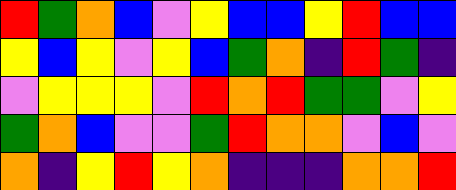[["red", "green", "orange", "blue", "violet", "yellow", "blue", "blue", "yellow", "red", "blue", "blue"], ["yellow", "blue", "yellow", "violet", "yellow", "blue", "green", "orange", "indigo", "red", "green", "indigo"], ["violet", "yellow", "yellow", "yellow", "violet", "red", "orange", "red", "green", "green", "violet", "yellow"], ["green", "orange", "blue", "violet", "violet", "green", "red", "orange", "orange", "violet", "blue", "violet"], ["orange", "indigo", "yellow", "red", "yellow", "orange", "indigo", "indigo", "indigo", "orange", "orange", "red"]]